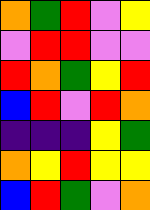[["orange", "green", "red", "violet", "yellow"], ["violet", "red", "red", "violet", "violet"], ["red", "orange", "green", "yellow", "red"], ["blue", "red", "violet", "red", "orange"], ["indigo", "indigo", "indigo", "yellow", "green"], ["orange", "yellow", "red", "yellow", "yellow"], ["blue", "red", "green", "violet", "orange"]]